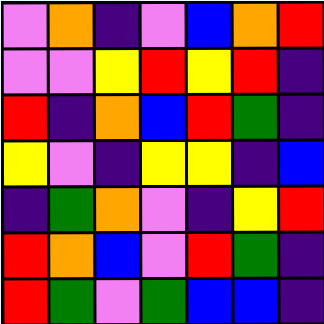[["violet", "orange", "indigo", "violet", "blue", "orange", "red"], ["violet", "violet", "yellow", "red", "yellow", "red", "indigo"], ["red", "indigo", "orange", "blue", "red", "green", "indigo"], ["yellow", "violet", "indigo", "yellow", "yellow", "indigo", "blue"], ["indigo", "green", "orange", "violet", "indigo", "yellow", "red"], ["red", "orange", "blue", "violet", "red", "green", "indigo"], ["red", "green", "violet", "green", "blue", "blue", "indigo"]]